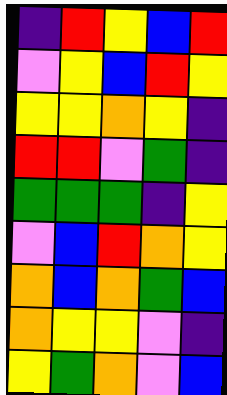[["indigo", "red", "yellow", "blue", "red"], ["violet", "yellow", "blue", "red", "yellow"], ["yellow", "yellow", "orange", "yellow", "indigo"], ["red", "red", "violet", "green", "indigo"], ["green", "green", "green", "indigo", "yellow"], ["violet", "blue", "red", "orange", "yellow"], ["orange", "blue", "orange", "green", "blue"], ["orange", "yellow", "yellow", "violet", "indigo"], ["yellow", "green", "orange", "violet", "blue"]]